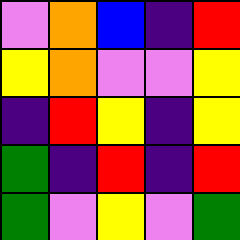[["violet", "orange", "blue", "indigo", "red"], ["yellow", "orange", "violet", "violet", "yellow"], ["indigo", "red", "yellow", "indigo", "yellow"], ["green", "indigo", "red", "indigo", "red"], ["green", "violet", "yellow", "violet", "green"]]